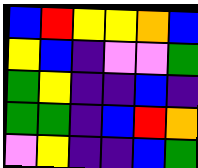[["blue", "red", "yellow", "yellow", "orange", "blue"], ["yellow", "blue", "indigo", "violet", "violet", "green"], ["green", "yellow", "indigo", "indigo", "blue", "indigo"], ["green", "green", "indigo", "blue", "red", "orange"], ["violet", "yellow", "indigo", "indigo", "blue", "green"]]